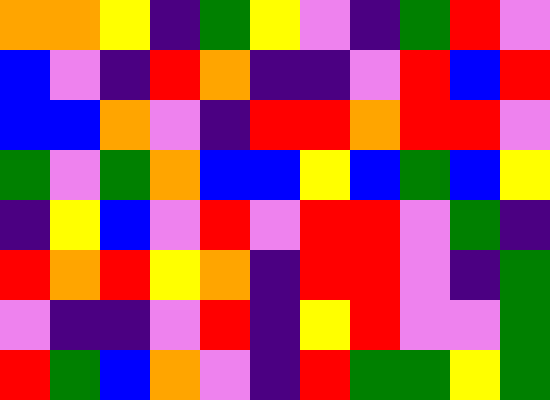[["orange", "orange", "yellow", "indigo", "green", "yellow", "violet", "indigo", "green", "red", "violet"], ["blue", "violet", "indigo", "red", "orange", "indigo", "indigo", "violet", "red", "blue", "red"], ["blue", "blue", "orange", "violet", "indigo", "red", "red", "orange", "red", "red", "violet"], ["green", "violet", "green", "orange", "blue", "blue", "yellow", "blue", "green", "blue", "yellow"], ["indigo", "yellow", "blue", "violet", "red", "violet", "red", "red", "violet", "green", "indigo"], ["red", "orange", "red", "yellow", "orange", "indigo", "red", "red", "violet", "indigo", "green"], ["violet", "indigo", "indigo", "violet", "red", "indigo", "yellow", "red", "violet", "violet", "green"], ["red", "green", "blue", "orange", "violet", "indigo", "red", "green", "green", "yellow", "green"]]